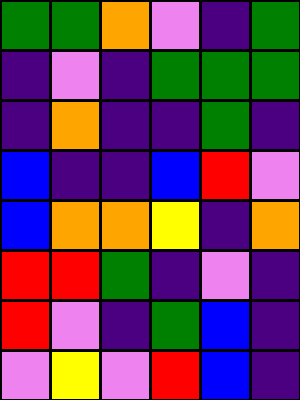[["green", "green", "orange", "violet", "indigo", "green"], ["indigo", "violet", "indigo", "green", "green", "green"], ["indigo", "orange", "indigo", "indigo", "green", "indigo"], ["blue", "indigo", "indigo", "blue", "red", "violet"], ["blue", "orange", "orange", "yellow", "indigo", "orange"], ["red", "red", "green", "indigo", "violet", "indigo"], ["red", "violet", "indigo", "green", "blue", "indigo"], ["violet", "yellow", "violet", "red", "blue", "indigo"]]